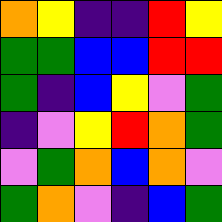[["orange", "yellow", "indigo", "indigo", "red", "yellow"], ["green", "green", "blue", "blue", "red", "red"], ["green", "indigo", "blue", "yellow", "violet", "green"], ["indigo", "violet", "yellow", "red", "orange", "green"], ["violet", "green", "orange", "blue", "orange", "violet"], ["green", "orange", "violet", "indigo", "blue", "green"]]